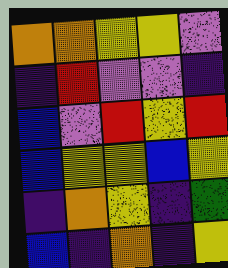[["orange", "orange", "yellow", "yellow", "violet"], ["indigo", "red", "violet", "violet", "indigo"], ["blue", "violet", "red", "yellow", "red"], ["blue", "yellow", "yellow", "blue", "yellow"], ["indigo", "orange", "yellow", "indigo", "green"], ["blue", "indigo", "orange", "indigo", "yellow"]]